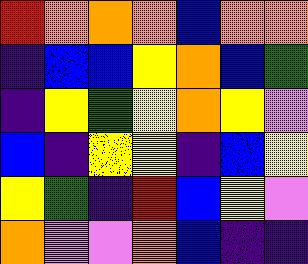[["red", "orange", "orange", "orange", "blue", "orange", "orange"], ["indigo", "blue", "blue", "yellow", "orange", "blue", "green"], ["indigo", "yellow", "green", "yellow", "orange", "yellow", "violet"], ["blue", "indigo", "yellow", "yellow", "indigo", "blue", "yellow"], ["yellow", "green", "indigo", "red", "blue", "yellow", "violet"], ["orange", "violet", "violet", "orange", "blue", "indigo", "indigo"]]